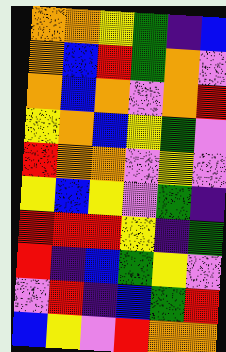[["orange", "orange", "yellow", "green", "indigo", "blue"], ["orange", "blue", "red", "green", "orange", "violet"], ["orange", "blue", "orange", "violet", "orange", "red"], ["yellow", "orange", "blue", "yellow", "green", "violet"], ["red", "orange", "orange", "violet", "yellow", "violet"], ["yellow", "blue", "yellow", "violet", "green", "indigo"], ["red", "red", "red", "yellow", "indigo", "green"], ["red", "indigo", "blue", "green", "yellow", "violet"], ["violet", "red", "indigo", "blue", "green", "red"], ["blue", "yellow", "violet", "red", "orange", "orange"]]